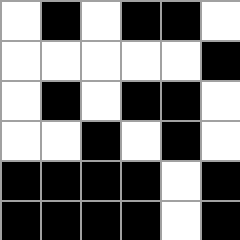[["white", "black", "white", "black", "black", "white"], ["white", "white", "white", "white", "white", "black"], ["white", "black", "white", "black", "black", "white"], ["white", "white", "black", "white", "black", "white"], ["black", "black", "black", "black", "white", "black"], ["black", "black", "black", "black", "white", "black"]]